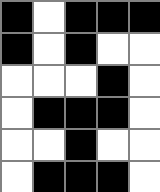[["black", "white", "black", "black", "black"], ["black", "white", "black", "white", "white"], ["white", "white", "white", "black", "white"], ["white", "black", "black", "black", "white"], ["white", "white", "black", "white", "white"], ["white", "black", "black", "black", "white"]]